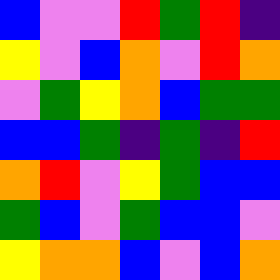[["blue", "violet", "violet", "red", "green", "red", "indigo"], ["yellow", "violet", "blue", "orange", "violet", "red", "orange"], ["violet", "green", "yellow", "orange", "blue", "green", "green"], ["blue", "blue", "green", "indigo", "green", "indigo", "red"], ["orange", "red", "violet", "yellow", "green", "blue", "blue"], ["green", "blue", "violet", "green", "blue", "blue", "violet"], ["yellow", "orange", "orange", "blue", "violet", "blue", "orange"]]